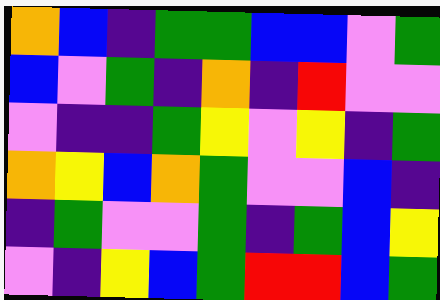[["orange", "blue", "indigo", "green", "green", "blue", "blue", "violet", "green"], ["blue", "violet", "green", "indigo", "orange", "indigo", "red", "violet", "violet"], ["violet", "indigo", "indigo", "green", "yellow", "violet", "yellow", "indigo", "green"], ["orange", "yellow", "blue", "orange", "green", "violet", "violet", "blue", "indigo"], ["indigo", "green", "violet", "violet", "green", "indigo", "green", "blue", "yellow"], ["violet", "indigo", "yellow", "blue", "green", "red", "red", "blue", "green"]]